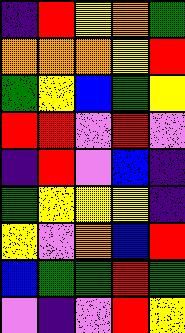[["indigo", "red", "yellow", "orange", "green"], ["orange", "orange", "orange", "yellow", "red"], ["green", "yellow", "blue", "green", "yellow"], ["red", "red", "violet", "red", "violet"], ["indigo", "red", "violet", "blue", "indigo"], ["green", "yellow", "yellow", "yellow", "indigo"], ["yellow", "violet", "orange", "blue", "red"], ["blue", "green", "green", "red", "green"], ["violet", "indigo", "violet", "red", "yellow"]]